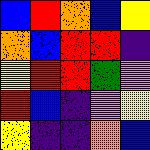[["blue", "red", "orange", "blue", "yellow"], ["orange", "blue", "red", "red", "indigo"], ["yellow", "red", "red", "green", "violet"], ["red", "blue", "indigo", "violet", "yellow"], ["yellow", "indigo", "indigo", "orange", "blue"]]